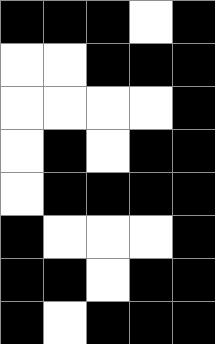[["black", "black", "black", "white", "black"], ["white", "white", "black", "black", "black"], ["white", "white", "white", "white", "black"], ["white", "black", "white", "black", "black"], ["white", "black", "black", "black", "black"], ["black", "white", "white", "white", "black"], ["black", "black", "white", "black", "black"], ["black", "white", "black", "black", "black"]]